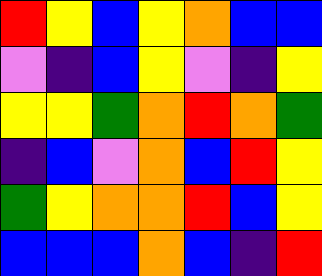[["red", "yellow", "blue", "yellow", "orange", "blue", "blue"], ["violet", "indigo", "blue", "yellow", "violet", "indigo", "yellow"], ["yellow", "yellow", "green", "orange", "red", "orange", "green"], ["indigo", "blue", "violet", "orange", "blue", "red", "yellow"], ["green", "yellow", "orange", "orange", "red", "blue", "yellow"], ["blue", "blue", "blue", "orange", "blue", "indigo", "red"]]